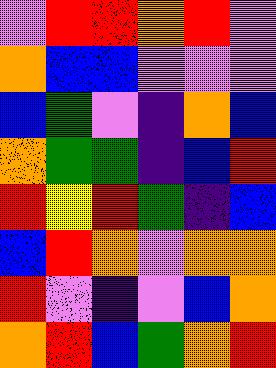[["violet", "red", "red", "orange", "red", "violet"], ["orange", "blue", "blue", "violet", "violet", "violet"], ["blue", "green", "violet", "indigo", "orange", "blue"], ["orange", "green", "green", "indigo", "blue", "red"], ["red", "yellow", "red", "green", "indigo", "blue"], ["blue", "red", "orange", "violet", "orange", "orange"], ["red", "violet", "indigo", "violet", "blue", "orange"], ["orange", "red", "blue", "green", "orange", "red"]]